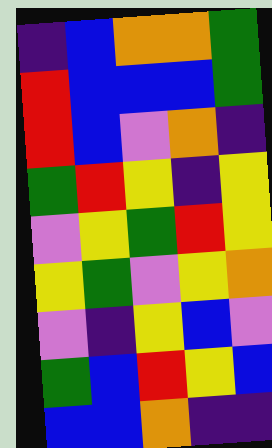[["indigo", "blue", "orange", "orange", "green"], ["red", "blue", "blue", "blue", "green"], ["red", "blue", "violet", "orange", "indigo"], ["green", "red", "yellow", "indigo", "yellow"], ["violet", "yellow", "green", "red", "yellow"], ["yellow", "green", "violet", "yellow", "orange"], ["violet", "indigo", "yellow", "blue", "violet"], ["green", "blue", "red", "yellow", "blue"], ["blue", "blue", "orange", "indigo", "indigo"]]